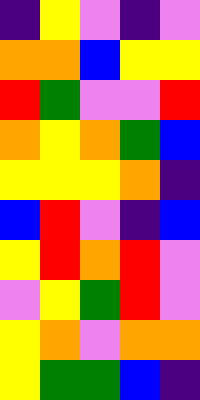[["indigo", "yellow", "violet", "indigo", "violet"], ["orange", "orange", "blue", "yellow", "yellow"], ["red", "green", "violet", "violet", "red"], ["orange", "yellow", "orange", "green", "blue"], ["yellow", "yellow", "yellow", "orange", "indigo"], ["blue", "red", "violet", "indigo", "blue"], ["yellow", "red", "orange", "red", "violet"], ["violet", "yellow", "green", "red", "violet"], ["yellow", "orange", "violet", "orange", "orange"], ["yellow", "green", "green", "blue", "indigo"]]